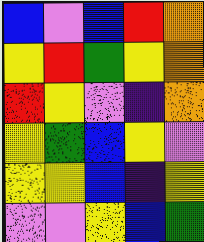[["blue", "violet", "blue", "red", "orange"], ["yellow", "red", "green", "yellow", "orange"], ["red", "yellow", "violet", "indigo", "orange"], ["yellow", "green", "blue", "yellow", "violet"], ["yellow", "yellow", "blue", "indigo", "yellow"], ["violet", "violet", "yellow", "blue", "green"]]